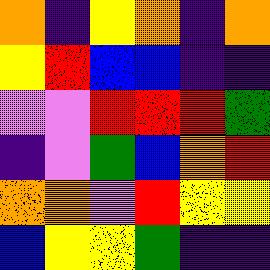[["orange", "indigo", "yellow", "orange", "indigo", "orange"], ["yellow", "red", "blue", "blue", "indigo", "indigo"], ["violet", "violet", "red", "red", "red", "green"], ["indigo", "violet", "green", "blue", "orange", "red"], ["orange", "orange", "violet", "red", "yellow", "yellow"], ["blue", "yellow", "yellow", "green", "indigo", "indigo"]]